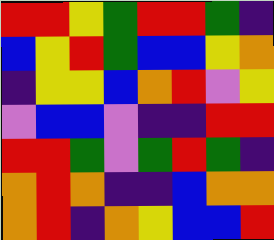[["red", "red", "yellow", "green", "red", "red", "green", "indigo"], ["blue", "yellow", "red", "green", "blue", "blue", "yellow", "orange"], ["indigo", "yellow", "yellow", "blue", "orange", "red", "violet", "yellow"], ["violet", "blue", "blue", "violet", "indigo", "indigo", "red", "red"], ["red", "red", "green", "violet", "green", "red", "green", "indigo"], ["orange", "red", "orange", "indigo", "indigo", "blue", "orange", "orange"], ["orange", "red", "indigo", "orange", "yellow", "blue", "blue", "red"]]